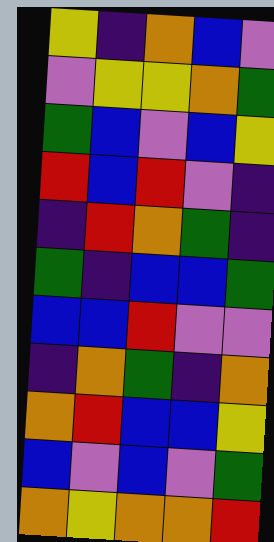[["yellow", "indigo", "orange", "blue", "violet"], ["violet", "yellow", "yellow", "orange", "green"], ["green", "blue", "violet", "blue", "yellow"], ["red", "blue", "red", "violet", "indigo"], ["indigo", "red", "orange", "green", "indigo"], ["green", "indigo", "blue", "blue", "green"], ["blue", "blue", "red", "violet", "violet"], ["indigo", "orange", "green", "indigo", "orange"], ["orange", "red", "blue", "blue", "yellow"], ["blue", "violet", "blue", "violet", "green"], ["orange", "yellow", "orange", "orange", "red"]]